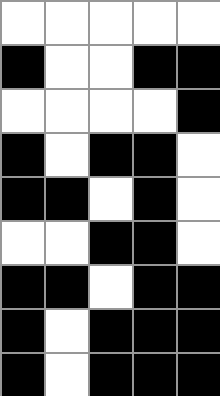[["white", "white", "white", "white", "white"], ["black", "white", "white", "black", "black"], ["white", "white", "white", "white", "black"], ["black", "white", "black", "black", "white"], ["black", "black", "white", "black", "white"], ["white", "white", "black", "black", "white"], ["black", "black", "white", "black", "black"], ["black", "white", "black", "black", "black"], ["black", "white", "black", "black", "black"]]